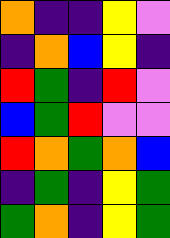[["orange", "indigo", "indigo", "yellow", "violet"], ["indigo", "orange", "blue", "yellow", "indigo"], ["red", "green", "indigo", "red", "violet"], ["blue", "green", "red", "violet", "violet"], ["red", "orange", "green", "orange", "blue"], ["indigo", "green", "indigo", "yellow", "green"], ["green", "orange", "indigo", "yellow", "green"]]